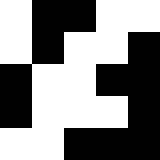[["white", "black", "black", "white", "white"], ["white", "black", "white", "white", "black"], ["black", "white", "white", "black", "black"], ["black", "white", "white", "white", "black"], ["white", "white", "black", "black", "black"]]